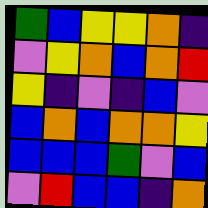[["green", "blue", "yellow", "yellow", "orange", "indigo"], ["violet", "yellow", "orange", "blue", "orange", "red"], ["yellow", "indigo", "violet", "indigo", "blue", "violet"], ["blue", "orange", "blue", "orange", "orange", "yellow"], ["blue", "blue", "blue", "green", "violet", "blue"], ["violet", "red", "blue", "blue", "indigo", "orange"]]